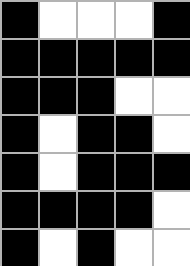[["black", "white", "white", "white", "black"], ["black", "black", "black", "black", "black"], ["black", "black", "black", "white", "white"], ["black", "white", "black", "black", "white"], ["black", "white", "black", "black", "black"], ["black", "black", "black", "black", "white"], ["black", "white", "black", "white", "white"]]